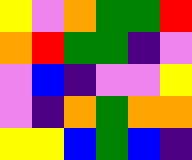[["yellow", "violet", "orange", "green", "green", "red"], ["orange", "red", "green", "green", "indigo", "violet"], ["violet", "blue", "indigo", "violet", "violet", "yellow"], ["violet", "indigo", "orange", "green", "orange", "orange"], ["yellow", "yellow", "blue", "green", "blue", "indigo"]]